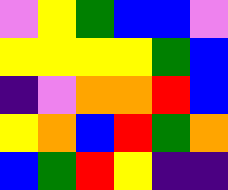[["violet", "yellow", "green", "blue", "blue", "violet"], ["yellow", "yellow", "yellow", "yellow", "green", "blue"], ["indigo", "violet", "orange", "orange", "red", "blue"], ["yellow", "orange", "blue", "red", "green", "orange"], ["blue", "green", "red", "yellow", "indigo", "indigo"]]